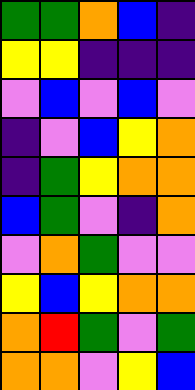[["green", "green", "orange", "blue", "indigo"], ["yellow", "yellow", "indigo", "indigo", "indigo"], ["violet", "blue", "violet", "blue", "violet"], ["indigo", "violet", "blue", "yellow", "orange"], ["indigo", "green", "yellow", "orange", "orange"], ["blue", "green", "violet", "indigo", "orange"], ["violet", "orange", "green", "violet", "violet"], ["yellow", "blue", "yellow", "orange", "orange"], ["orange", "red", "green", "violet", "green"], ["orange", "orange", "violet", "yellow", "blue"]]